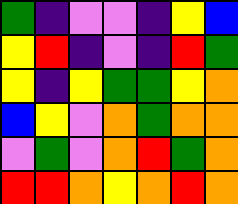[["green", "indigo", "violet", "violet", "indigo", "yellow", "blue"], ["yellow", "red", "indigo", "violet", "indigo", "red", "green"], ["yellow", "indigo", "yellow", "green", "green", "yellow", "orange"], ["blue", "yellow", "violet", "orange", "green", "orange", "orange"], ["violet", "green", "violet", "orange", "red", "green", "orange"], ["red", "red", "orange", "yellow", "orange", "red", "orange"]]